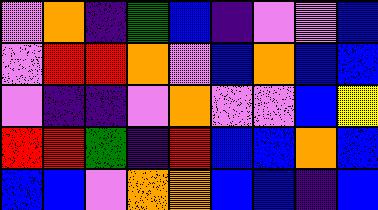[["violet", "orange", "indigo", "green", "blue", "indigo", "violet", "violet", "blue"], ["violet", "red", "red", "orange", "violet", "blue", "orange", "blue", "blue"], ["violet", "indigo", "indigo", "violet", "orange", "violet", "violet", "blue", "yellow"], ["red", "red", "green", "indigo", "red", "blue", "blue", "orange", "blue"], ["blue", "blue", "violet", "orange", "orange", "blue", "blue", "indigo", "blue"]]